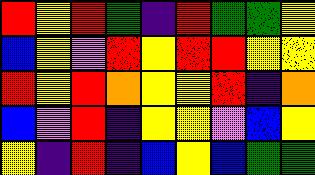[["red", "yellow", "red", "green", "indigo", "red", "green", "green", "yellow"], ["blue", "yellow", "violet", "red", "yellow", "red", "red", "yellow", "yellow"], ["red", "yellow", "red", "orange", "yellow", "yellow", "red", "indigo", "orange"], ["blue", "violet", "red", "indigo", "yellow", "yellow", "violet", "blue", "yellow"], ["yellow", "indigo", "red", "indigo", "blue", "yellow", "blue", "green", "green"]]